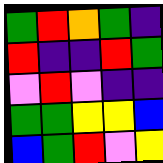[["green", "red", "orange", "green", "indigo"], ["red", "indigo", "indigo", "red", "green"], ["violet", "red", "violet", "indigo", "indigo"], ["green", "green", "yellow", "yellow", "blue"], ["blue", "green", "red", "violet", "yellow"]]